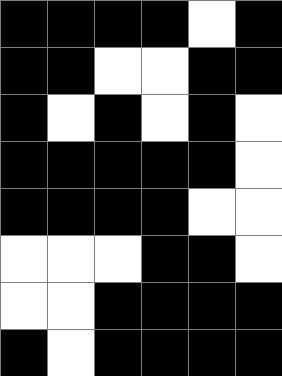[["black", "black", "black", "black", "white", "black"], ["black", "black", "white", "white", "black", "black"], ["black", "white", "black", "white", "black", "white"], ["black", "black", "black", "black", "black", "white"], ["black", "black", "black", "black", "white", "white"], ["white", "white", "white", "black", "black", "white"], ["white", "white", "black", "black", "black", "black"], ["black", "white", "black", "black", "black", "black"]]